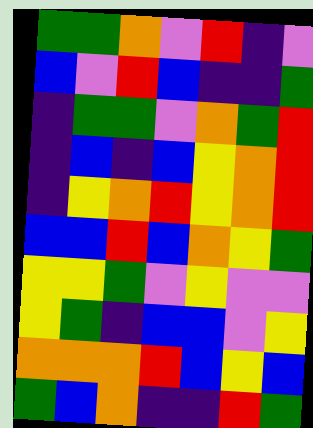[["green", "green", "orange", "violet", "red", "indigo", "violet"], ["blue", "violet", "red", "blue", "indigo", "indigo", "green"], ["indigo", "green", "green", "violet", "orange", "green", "red"], ["indigo", "blue", "indigo", "blue", "yellow", "orange", "red"], ["indigo", "yellow", "orange", "red", "yellow", "orange", "red"], ["blue", "blue", "red", "blue", "orange", "yellow", "green"], ["yellow", "yellow", "green", "violet", "yellow", "violet", "violet"], ["yellow", "green", "indigo", "blue", "blue", "violet", "yellow"], ["orange", "orange", "orange", "red", "blue", "yellow", "blue"], ["green", "blue", "orange", "indigo", "indigo", "red", "green"]]